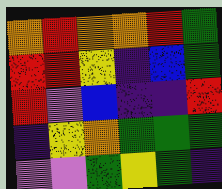[["orange", "red", "orange", "orange", "red", "green"], ["red", "red", "yellow", "indigo", "blue", "green"], ["red", "violet", "blue", "indigo", "indigo", "red"], ["indigo", "yellow", "orange", "green", "green", "green"], ["violet", "violet", "green", "yellow", "green", "indigo"]]